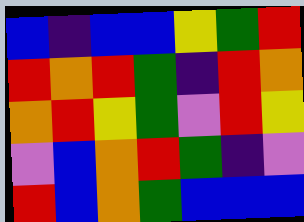[["blue", "indigo", "blue", "blue", "yellow", "green", "red"], ["red", "orange", "red", "green", "indigo", "red", "orange"], ["orange", "red", "yellow", "green", "violet", "red", "yellow"], ["violet", "blue", "orange", "red", "green", "indigo", "violet"], ["red", "blue", "orange", "green", "blue", "blue", "blue"]]